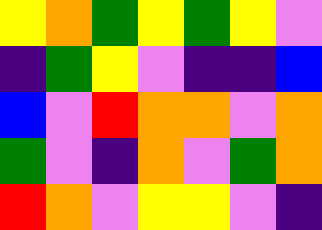[["yellow", "orange", "green", "yellow", "green", "yellow", "violet"], ["indigo", "green", "yellow", "violet", "indigo", "indigo", "blue"], ["blue", "violet", "red", "orange", "orange", "violet", "orange"], ["green", "violet", "indigo", "orange", "violet", "green", "orange"], ["red", "orange", "violet", "yellow", "yellow", "violet", "indigo"]]